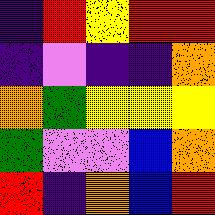[["indigo", "red", "yellow", "red", "red"], ["indigo", "violet", "indigo", "indigo", "orange"], ["orange", "green", "yellow", "yellow", "yellow"], ["green", "violet", "violet", "blue", "orange"], ["red", "indigo", "orange", "blue", "red"]]